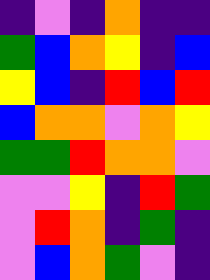[["indigo", "violet", "indigo", "orange", "indigo", "indigo"], ["green", "blue", "orange", "yellow", "indigo", "blue"], ["yellow", "blue", "indigo", "red", "blue", "red"], ["blue", "orange", "orange", "violet", "orange", "yellow"], ["green", "green", "red", "orange", "orange", "violet"], ["violet", "violet", "yellow", "indigo", "red", "green"], ["violet", "red", "orange", "indigo", "green", "indigo"], ["violet", "blue", "orange", "green", "violet", "indigo"]]